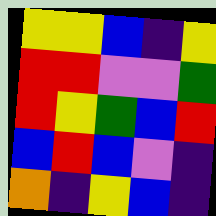[["yellow", "yellow", "blue", "indigo", "yellow"], ["red", "red", "violet", "violet", "green"], ["red", "yellow", "green", "blue", "red"], ["blue", "red", "blue", "violet", "indigo"], ["orange", "indigo", "yellow", "blue", "indigo"]]